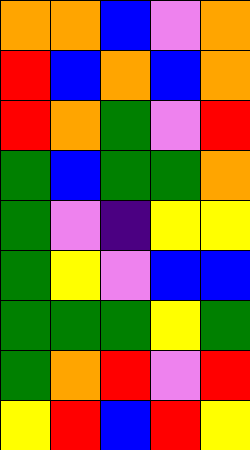[["orange", "orange", "blue", "violet", "orange"], ["red", "blue", "orange", "blue", "orange"], ["red", "orange", "green", "violet", "red"], ["green", "blue", "green", "green", "orange"], ["green", "violet", "indigo", "yellow", "yellow"], ["green", "yellow", "violet", "blue", "blue"], ["green", "green", "green", "yellow", "green"], ["green", "orange", "red", "violet", "red"], ["yellow", "red", "blue", "red", "yellow"]]